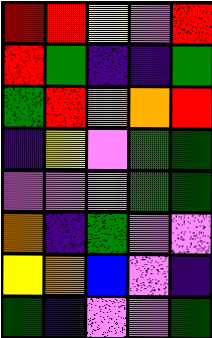[["red", "red", "yellow", "violet", "red"], ["red", "green", "indigo", "indigo", "green"], ["green", "red", "orange", "orange", "red"], ["indigo", "yellow", "violet", "green", "green"], ["violet", "violet", "violet", "green", "green"], ["orange", "indigo", "green", "violet", "violet"], ["yellow", "orange", "blue", "violet", "indigo"], ["green", "indigo", "violet", "violet", "green"]]